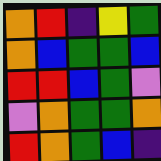[["orange", "red", "indigo", "yellow", "green"], ["orange", "blue", "green", "green", "blue"], ["red", "red", "blue", "green", "violet"], ["violet", "orange", "green", "green", "orange"], ["red", "orange", "green", "blue", "indigo"]]